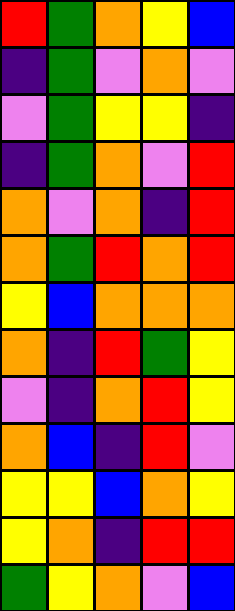[["red", "green", "orange", "yellow", "blue"], ["indigo", "green", "violet", "orange", "violet"], ["violet", "green", "yellow", "yellow", "indigo"], ["indigo", "green", "orange", "violet", "red"], ["orange", "violet", "orange", "indigo", "red"], ["orange", "green", "red", "orange", "red"], ["yellow", "blue", "orange", "orange", "orange"], ["orange", "indigo", "red", "green", "yellow"], ["violet", "indigo", "orange", "red", "yellow"], ["orange", "blue", "indigo", "red", "violet"], ["yellow", "yellow", "blue", "orange", "yellow"], ["yellow", "orange", "indigo", "red", "red"], ["green", "yellow", "orange", "violet", "blue"]]